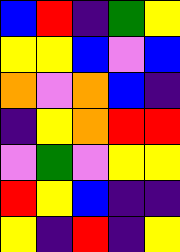[["blue", "red", "indigo", "green", "yellow"], ["yellow", "yellow", "blue", "violet", "blue"], ["orange", "violet", "orange", "blue", "indigo"], ["indigo", "yellow", "orange", "red", "red"], ["violet", "green", "violet", "yellow", "yellow"], ["red", "yellow", "blue", "indigo", "indigo"], ["yellow", "indigo", "red", "indigo", "yellow"]]